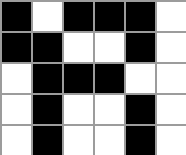[["black", "white", "black", "black", "black", "white"], ["black", "black", "white", "white", "black", "white"], ["white", "black", "black", "black", "white", "white"], ["white", "black", "white", "white", "black", "white"], ["white", "black", "white", "white", "black", "white"]]